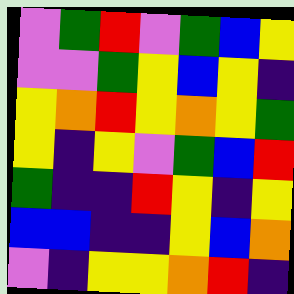[["violet", "green", "red", "violet", "green", "blue", "yellow"], ["violet", "violet", "green", "yellow", "blue", "yellow", "indigo"], ["yellow", "orange", "red", "yellow", "orange", "yellow", "green"], ["yellow", "indigo", "yellow", "violet", "green", "blue", "red"], ["green", "indigo", "indigo", "red", "yellow", "indigo", "yellow"], ["blue", "blue", "indigo", "indigo", "yellow", "blue", "orange"], ["violet", "indigo", "yellow", "yellow", "orange", "red", "indigo"]]